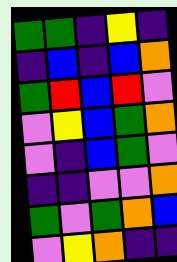[["green", "green", "indigo", "yellow", "indigo"], ["indigo", "blue", "indigo", "blue", "orange"], ["green", "red", "blue", "red", "violet"], ["violet", "yellow", "blue", "green", "orange"], ["violet", "indigo", "blue", "green", "violet"], ["indigo", "indigo", "violet", "violet", "orange"], ["green", "violet", "green", "orange", "blue"], ["violet", "yellow", "orange", "indigo", "indigo"]]